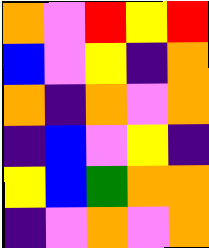[["orange", "violet", "red", "yellow", "red"], ["blue", "violet", "yellow", "indigo", "orange"], ["orange", "indigo", "orange", "violet", "orange"], ["indigo", "blue", "violet", "yellow", "indigo"], ["yellow", "blue", "green", "orange", "orange"], ["indigo", "violet", "orange", "violet", "orange"]]